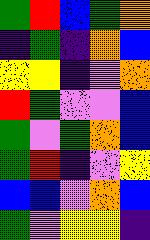[["green", "red", "blue", "green", "orange"], ["indigo", "green", "indigo", "orange", "blue"], ["yellow", "yellow", "indigo", "violet", "orange"], ["red", "green", "violet", "violet", "blue"], ["green", "violet", "green", "orange", "blue"], ["green", "red", "indigo", "violet", "yellow"], ["blue", "blue", "violet", "orange", "blue"], ["green", "violet", "yellow", "yellow", "indigo"]]